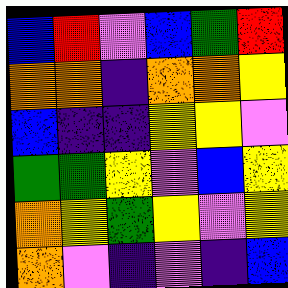[["blue", "red", "violet", "blue", "green", "red"], ["orange", "orange", "indigo", "orange", "orange", "yellow"], ["blue", "indigo", "indigo", "yellow", "yellow", "violet"], ["green", "green", "yellow", "violet", "blue", "yellow"], ["orange", "yellow", "green", "yellow", "violet", "yellow"], ["orange", "violet", "indigo", "violet", "indigo", "blue"]]